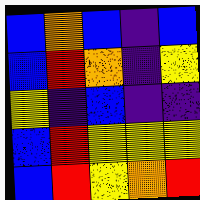[["blue", "orange", "blue", "indigo", "blue"], ["blue", "red", "orange", "indigo", "yellow"], ["yellow", "indigo", "blue", "indigo", "indigo"], ["blue", "red", "yellow", "yellow", "yellow"], ["blue", "red", "yellow", "orange", "red"]]